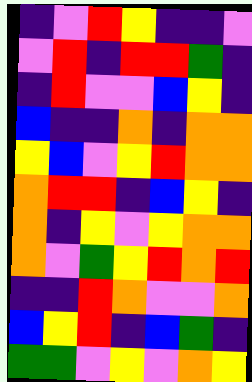[["indigo", "violet", "red", "yellow", "indigo", "indigo", "violet"], ["violet", "red", "indigo", "red", "red", "green", "indigo"], ["indigo", "red", "violet", "violet", "blue", "yellow", "indigo"], ["blue", "indigo", "indigo", "orange", "indigo", "orange", "orange"], ["yellow", "blue", "violet", "yellow", "red", "orange", "orange"], ["orange", "red", "red", "indigo", "blue", "yellow", "indigo"], ["orange", "indigo", "yellow", "violet", "yellow", "orange", "orange"], ["orange", "violet", "green", "yellow", "red", "orange", "red"], ["indigo", "indigo", "red", "orange", "violet", "violet", "orange"], ["blue", "yellow", "red", "indigo", "blue", "green", "indigo"], ["green", "green", "violet", "yellow", "violet", "orange", "yellow"]]